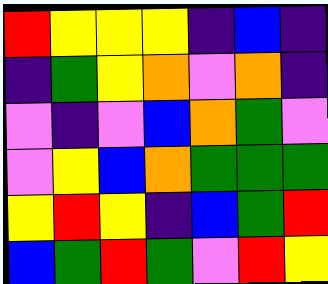[["red", "yellow", "yellow", "yellow", "indigo", "blue", "indigo"], ["indigo", "green", "yellow", "orange", "violet", "orange", "indigo"], ["violet", "indigo", "violet", "blue", "orange", "green", "violet"], ["violet", "yellow", "blue", "orange", "green", "green", "green"], ["yellow", "red", "yellow", "indigo", "blue", "green", "red"], ["blue", "green", "red", "green", "violet", "red", "yellow"]]